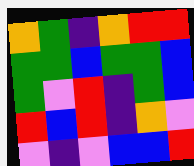[["orange", "green", "indigo", "orange", "red", "red"], ["green", "green", "blue", "green", "green", "blue"], ["green", "violet", "red", "indigo", "green", "blue"], ["red", "blue", "red", "indigo", "orange", "violet"], ["violet", "indigo", "violet", "blue", "blue", "red"]]